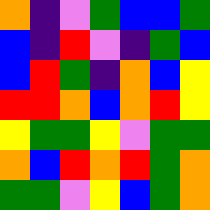[["orange", "indigo", "violet", "green", "blue", "blue", "green"], ["blue", "indigo", "red", "violet", "indigo", "green", "blue"], ["blue", "red", "green", "indigo", "orange", "blue", "yellow"], ["red", "red", "orange", "blue", "orange", "red", "yellow"], ["yellow", "green", "green", "yellow", "violet", "green", "green"], ["orange", "blue", "red", "orange", "red", "green", "orange"], ["green", "green", "violet", "yellow", "blue", "green", "orange"]]